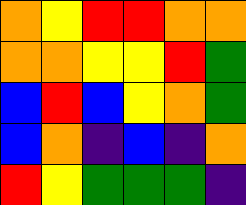[["orange", "yellow", "red", "red", "orange", "orange"], ["orange", "orange", "yellow", "yellow", "red", "green"], ["blue", "red", "blue", "yellow", "orange", "green"], ["blue", "orange", "indigo", "blue", "indigo", "orange"], ["red", "yellow", "green", "green", "green", "indigo"]]